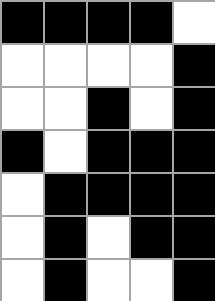[["black", "black", "black", "black", "white"], ["white", "white", "white", "white", "black"], ["white", "white", "black", "white", "black"], ["black", "white", "black", "black", "black"], ["white", "black", "black", "black", "black"], ["white", "black", "white", "black", "black"], ["white", "black", "white", "white", "black"]]